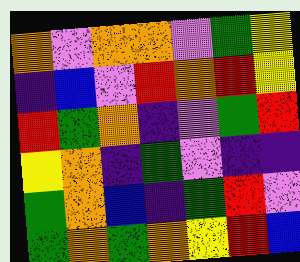[["orange", "violet", "orange", "orange", "violet", "green", "yellow"], ["indigo", "blue", "violet", "red", "orange", "red", "yellow"], ["red", "green", "orange", "indigo", "violet", "green", "red"], ["yellow", "orange", "indigo", "green", "violet", "indigo", "indigo"], ["green", "orange", "blue", "indigo", "green", "red", "violet"], ["green", "orange", "green", "orange", "yellow", "red", "blue"]]